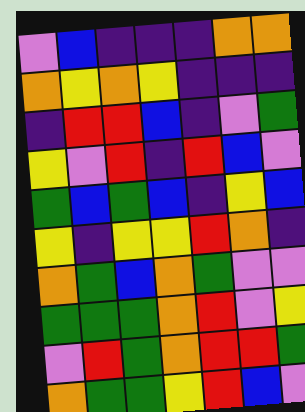[["violet", "blue", "indigo", "indigo", "indigo", "orange", "orange"], ["orange", "yellow", "orange", "yellow", "indigo", "indigo", "indigo"], ["indigo", "red", "red", "blue", "indigo", "violet", "green"], ["yellow", "violet", "red", "indigo", "red", "blue", "violet"], ["green", "blue", "green", "blue", "indigo", "yellow", "blue"], ["yellow", "indigo", "yellow", "yellow", "red", "orange", "indigo"], ["orange", "green", "blue", "orange", "green", "violet", "violet"], ["green", "green", "green", "orange", "red", "violet", "yellow"], ["violet", "red", "green", "orange", "red", "red", "green"], ["orange", "green", "green", "yellow", "red", "blue", "violet"]]